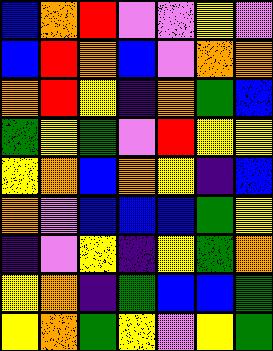[["blue", "orange", "red", "violet", "violet", "yellow", "violet"], ["blue", "red", "orange", "blue", "violet", "orange", "orange"], ["orange", "red", "yellow", "indigo", "orange", "green", "blue"], ["green", "yellow", "green", "violet", "red", "yellow", "yellow"], ["yellow", "orange", "blue", "orange", "yellow", "indigo", "blue"], ["orange", "violet", "blue", "blue", "blue", "green", "yellow"], ["indigo", "violet", "yellow", "indigo", "yellow", "green", "orange"], ["yellow", "orange", "indigo", "green", "blue", "blue", "green"], ["yellow", "orange", "green", "yellow", "violet", "yellow", "green"]]